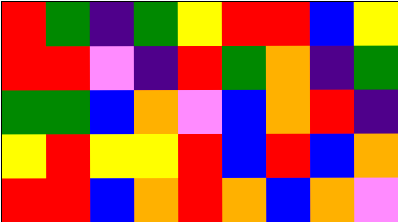[["red", "green", "indigo", "green", "yellow", "red", "red", "blue", "yellow"], ["red", "red", "violet", "indigo", "red", "green", "orange", "indigo", "green"], ["green", "green", "blue", "orange", "violet", "blue", "orange", "red", "indigo"], ["yellow", "red", "yellow", "yellow", "red", "blue", "red", "blue", "orange"], ["red", "red", "blue", "orange", "red", "orange", "blue", "orange", "violet"]]